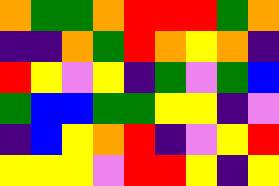[["orange", "green", "green", "orange", "red", "red", "red", "green", "orange"], ["indigo", "indigo", "orange", "green", "red", "orange", "yellow", "orange", "indigo"], ["red", "yellow", "violet", "yellow", "indigo", "green", "violet", "green", "blue"], ["green", "blue", "blue", "green", "green", "yellow", "yellow", "indigo", "violet"], ["indigo", "blue", "yellow", "orange", "red", "indigo", "violet", "yellow", "red"], ["yellow", "yellow", "yellow", "violet", "red", "red", "yellow", "indigo", "yellow"]]